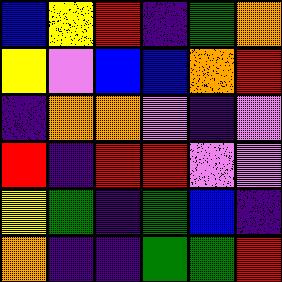[["blue", "yellow", "red", "indigo", "green", "orange"], ["yellow", "violet", "blue", "blue", "orange", "red"], ["indigo", "orange", "orange", "violet", "indigo", "violet"], ["red", "indigo", "red", "red", "violet", "violet"], ["yellow", "green", "indigo", "green", "blue", "indigo"], ["orange", "indigo", "indigo", "green", "green", "red"]]